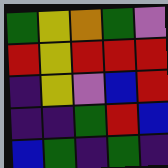[["green", "yellow", "orange", "green", "violet"], ["red", "yellow", "red", "red", "red"], ["indigo", "yellow", "violet", "blue", "red"], ["indigo", "indigo", "green", "red", "blue"], ["blue", "green", "indigo", "green", "indigo"]]